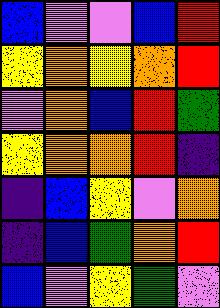[["blue", "violet", "violet", "blue", "red"], ["yellow", "orange", "yellow", "orange", "red"], ["violet", "orange", "blue", "red", "green"], ["yellow", "orange", "orange", "red", "indigo"], ["indigo", "blue", "yellow", "violet", "orange"], ["indigo", "blue", "green", "orange", "red"], ["blue", "violet", "yellow", "green", "violet"]]